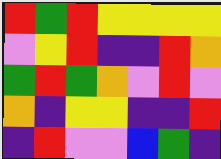[["red", "green", "red", "yellow", "yellow", "yellow", "yellow"], ["violet", "yellow", "red", "indigo", "indigo", "red", "orange"], ["green", "red", "green", "orange", "violet", "red", "violet"], ["orange", "indigo", "yellow", "yellow", "indigo", "indigo", "red"], ["indigo", "red", "violet", "violet", "blue", "green", "indigo"]]